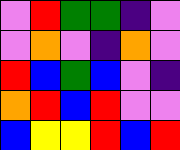[["violet", "red", "green", "green", "indigo", "violet"], ["violet", "orange", "violet", "indigo", "orange", "violet"], ["red", "blue", "green", "blue", "violet", "indigo"], ["orange", "red", "blue", "red", "violet", "violet"], ["blue", "yellow", "yellow", "red", "blue", "red"]]